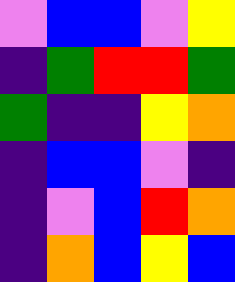[["violet", "blue", "blue", "violet", "yellow"], ["indigo", "green", "red", "red", "green"], ["green", "indigo", "indigo", "yellow", "orange"], ["indigo", "blue", "blue", "violet", "indigo"], ["indigo", "violet", "blue", "red", "orange"], ["indigo", "orange", "blue", "yellow", "blue"]]